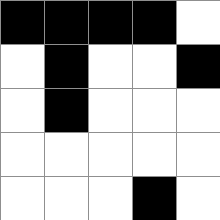[["black", "black", "black", "black", "white"], ["white", "black", "white", "white", "black"], ["white", "black", "white", "white", "white"], ["white", "white", "white", "white", "white"], ["white", "white", "white", "black", "white"]]